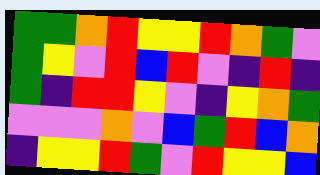[["green", "green", "orange", "red", "yellow", "yellow", "red", "orange", "green", "violet"], ["green", "yellow", "violet", "red", "blue", "red", "violet", "indigo", "red", "indigo"], ["green", "indigo", "red", "red", "yellow", "violet", "indigo", "yellow", "orange", "green"], ["violet", "violet", "violet", "orange", "violet", "blue", "green", "red", "blue", "orange"], ["indigo", "yellow", "yellow", "red", "green", "violet", "red", "yellow", "yellow", "blue"]]